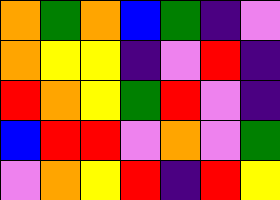[["orange", "green", "orange", "blue", "green", "indigo", "violet"], ["orange", "yellow", "yellow", "indigo", "violet", "red", "indigo"], ["red", "orange", "yellow", "green", "red", "violet", "indigo"], ["blue", "red", "red", "violet", "orange", "violet", "green"], ["violet", "orange", "yellow", "red", "indigo", "red", "yellow"]]